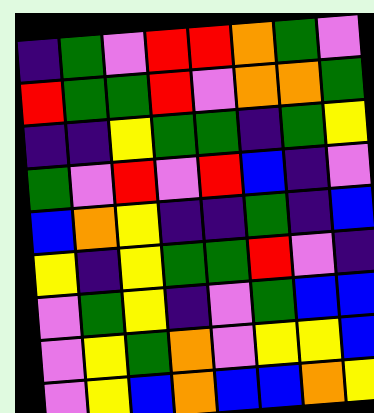[["indigo", "green", "violet", "red", "red", "orange", "green", "violet"], ["red", "green", "green", "red", "violet", "orange", "orange", "green"], ["indigo", "indigo", "yellow", "green", "green", "indigo", "green", "yellow"], ["green", "violet", "red", "violet", "red", "blue", "indigo", "violet"], ["blue", "orange", "yellow", "indigo", "indigo", "green", "indigo", "blue"], ["yellow", "indigo", "yellow", "green", "green", "red", "violet", "indigo"], ["violet", "green", "yellow", "indigo", "violet", "green", "blue", "blue"], ["violet", "yellow", "green", "orange", "violet", "yellow", "yellow", "blue"], ["violet", "yellow", "blue", "orange", "blue", "blue", "orange", "yellow"]]